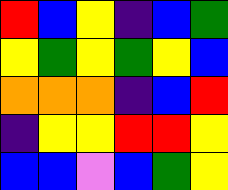[["red", "blue", "yellow", "indigo", "blue", "green"], ["yellow", "green", "yellow", "green", "yellow", "blue"], ["orange", "orange", "orange", "indigo", "blue", "red"], ["indigo", "yellow", "yellow", "red", "red", "yellow"], ["blue", "blue", "violet", "blue", "green", "yellow"]]